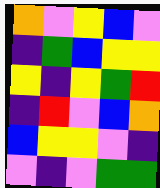[["orange", "violet", "yellow", "blue", "violet"], ["indigo", "green", "blue", "yellow", "yellow"], ["yellow", "indigo", "yellow", "green", "red"], ["indigo", "red", "violet", "blue", "orange"], ["blue", "yellow", "yellow", "violet", "indigo"], ["violet", "indigo", "violet", "green", "green"]]